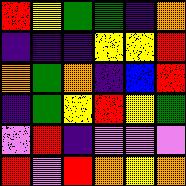[["red", "yellow", "green", "green", "indigo", "orange"], ["indigo", "indigo", "indigo", "yellow", "yellow", "red"], ["orange", "green", "orange", "indigo", "blue", "red"], ["indigo", "green", "yellow", "red", "yellow", "green"], ["violet", "red", "indigo", "violet", "violet", "violet"], ["red", "violet", "red", "orange", "yellow", "orange"]]